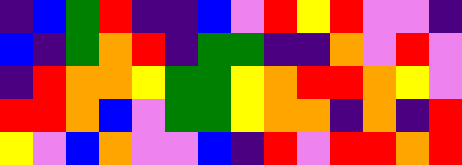[["indigo", "blue", "green", "red", "indigo", "indigo", "blue", "violet", "red", "yellow", "red", "violet", "violet", "indigo"], ["blue", "indigo", "green", "orange", "red", "indigo", "green", "green", "indigo", "indigo", "orange", "violet", "red", "violet"], ["indigo", "red", "orange", "orange", "yellow", "green", "green", "yellow", "orange", "red", "red", "orange", "yellow", "violet"], ["red", "red", "orange", "blue", "violet", "green", "green", "yellow", "orange", "orange", "indigo", "orange", "indigo", "red"], ["yellow", "violet", "blue", "orange", "violet", "violet", "blue", "indigo", "red", "violet", "red", "red", "orange", "red"]]